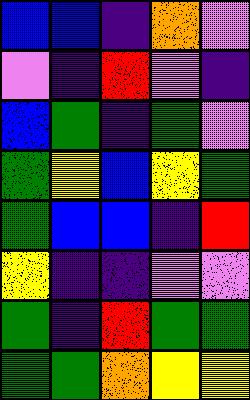[["blue", "blue", "indigo", "orange", "violet"], ["violet", "indigo", "red", "violet", "indigo"], ["blue", "green", "indigo", "green", "violet"], ["green", "yellow", "blue", "yellow", "green"], ["green", "blue", "blue", "indigo", "red"], ["yellow", "indigo", "indigo", "violet", "violet"], ["green", "indigo", "red", "green", "green"], ["green", "green", "orange", "yellow", "yellow"]]